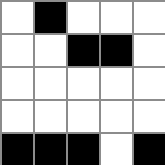[["white", "black", "white", "white", "white"], ["white", "white", "black", "black", "white"], ["white", "white", "white", "white", "white"], ["white", "white", "white", "white", "white"], ["black", "black", "black", "white", "black"]]